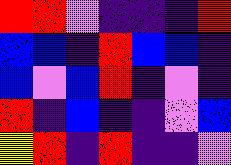[["red", "red", "violet", "indigo", "indigo", "indigo", "red"], ["blue", "blue", "indigo", "red", "blue", "blue", "indigo"], ["blue", "violet", "blue", "red", "indigo", "violet", "indigo"], ["red", "indigo", "blue", "indigo", "indigo", "violet", "blue"], ["yellow", "red", "indigo", "red", "indigo", "indigo", "violet"]]